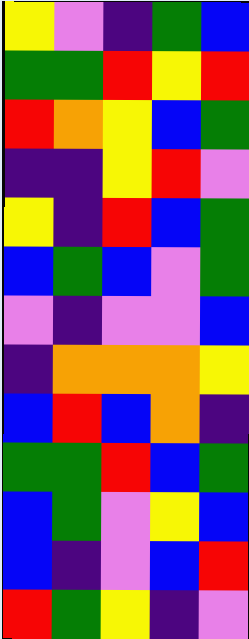[["yellow", "violet", "indigo", "green", "blue"], ["green", "green", "red", "yellow", "red"], ["red", "orange", "yellow", "blue", "green"], ["indigo", "indigo", "yellow", "red", "violet"], ["yellow", "indigo", "red", "blue", "green"], ["blue", "green", "blue", "violet", "green"], ["violet", "indigo", "violet", "violet", "blue"], ["indigo", "orange", "orange", "orange", "yellow"], ["blue", "red", "blue", "orange", "indigo"], ["green", "green", "red", "blue", "green"], ["blue", "green", "violet", "yellow", "blue"], ["blue", "indigo", "violet", "blue", "red"], ["red", "green", "yellow", "indigo", "violet"]]